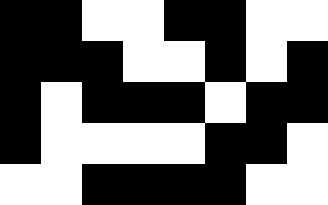[["black", "black", "white", "white", "black", "black", "white", "white"], ["black", "black", "black", "white", "white", "black", "white", "black"], ["black", "white", "black", "black", "black", "white", "black", "black"], ["black", "white", "white", "white", "white", "black", "black", "white"], ["white", "white", "black", "black", "black", "black", "white", "white"]]